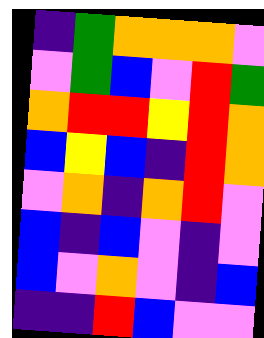[["indigo", "green", "orange", "orange", "orange", "violet"], ["violet", "green", "blue", "violet", "red", "green"], ["orange", "red", "red", "yellow", "red", "orange"], ["blue", "yellow", "blue", "indigo", "red", "orange"], ["violet", "orange", "indigo", "orange", "red", "violet"], ["blue", "indigo", "blue", "violet", "indigo", "violet"], ["blue", "violet", "orange", "violet", "indigo", "blue"], ["indigo", "indigo", "red", "blue", "violet", "violet"]]